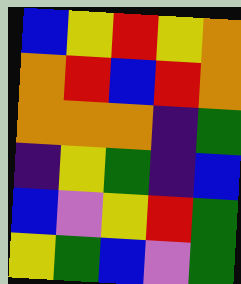[["blue", "yellow", "red", "yellow", "orange"], ["orange", "red", "blue", "red", "orange"], ["orange", "orange", "orange", "indigo", "green"], ["indigo", "yellow", "green", "indigo", "blue"], ["blue", "violet", "yellow", "red", "green"], ["yellow", "green", "blue", "violet", "green"]]